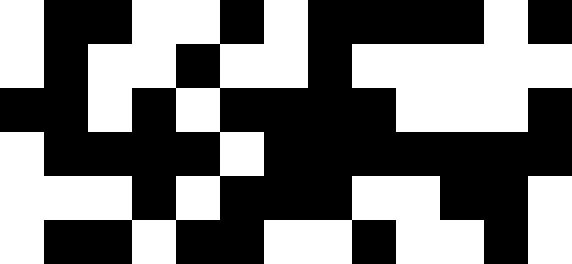[["white", "black", "black", "white", "white", "black", "white", "black", "black", "black", "black", "white", "black"], ["white", "black", "white", "white", "black", "white", "white", "black", "white", "white", "white", "white", "white"], ["black", "black", "white", "black", "white", "black", "black", "black", "black", "white", "white", "white", "black"], ["white", "black", "black", "black", "black", "white", "black", "black", "black", "black", "black", "black", "black"], ["white", "white", "white", "black", "white", "black", "black", "black", "white", "white", "black", "black", "white"], ["white", "black", "black", "white", "black", "black", "white", "white", "black", "white", "white", "black", "white"]]